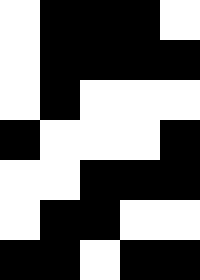[["white", "black", "black", "black", "white"], ["white", "black", "black", "black", "black"], ["white", "black", "white", "white", "white"], ["black", "white", "white", "white", "black"], ["white", "white", "black", "black", "black"], ["white", "black", "black", "white", "white"], ["black", "black", "white", "black", "black"]]